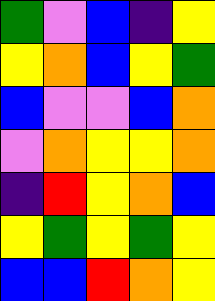[["green", "violet", "blue", "indigo", "yellow"], ["yellow", "orange", "blue", "yellow", "green"], ["blue", "violet", "violet", "blue", "orange"], ["violet", "orange", "yellow", "yellow", "orange"], ["indigo", "red", "yellow", "orange", "blue"], ["yellow", "green", "yellow", "green", "yellow"], ["blue", "blue", "red", "orange", "yellow"]]